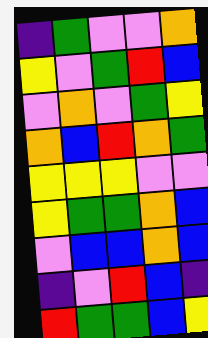[["indigo", "green", "violet", "violet", "orange"], ["yellow", "violet", "green", "red", "blue"], ["violet", "orange", "violet", "green", "yellow"], ["orange", "blue", "red", "orange", "green"], ["yellow", "yellow", "yellow", "violet", "violet"], ["yellow", "green", "green", "orange", "blue"], ["violet", "blue", "blue", "orange", "blue"], ["indigo", "violet", "red", "blue", "indigo"], ["red", "green", "green", "blue", "yellow"]]